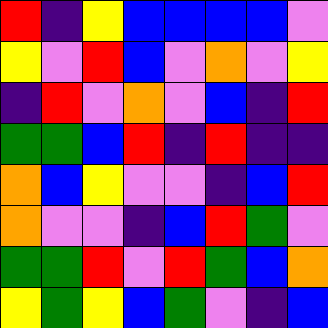[["red", "indigo", "yellow", "blue", "blue", "blue", "blue", "violet"], ["yellow", "violet", "red", "blue", "violet", "orange", "violet", "yellow"], ["indigo", "red", "violet", "orange", "violet", "blue", "indigo", "red"], ["green", "green", "blue", "red", "indigo", "red", "indigo", "indigo"], ["orange", "blue", "yellow", "violet", "violet", "indigo", "blue", "red"], ["orange", "violet", "violet", "indigo", "blue", "red", "green", "violet"], ["green", "green", "red", "violet", "red", "green", "blue", "orange"], ["yellow", "green", "yellow", "blue", "green", "violet", "indigo", "blue"]]